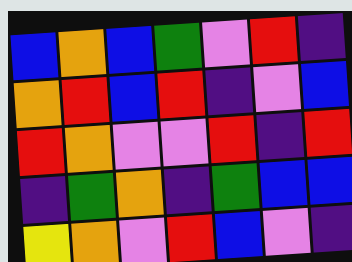[["blue", "orange", "blue", "green", "violet", "red", "indigo"], ["orange", "red", "blue", "red", "indigo", "violet", "blue"], ["red", "orange", "violet", "violet", "red", "indigo", "red"], ["indigo", "green", "orange", "indigo", "green", "blue", "blue"], ["yellow", "orange", "violet", "red", "blue", "violet", "indigo"]]